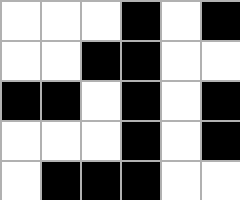[["white", "white", "white", "black", "white", "black"], ["white", "white", "black", "black", "white", "white"], ["black", "black", "white", "black", "white", "black"], ["white", "white", "white", "black", "white", "black"], ["white", "black", "black", "black", "white", "white"]]